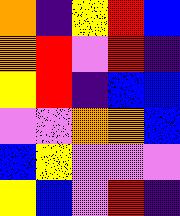[["orange", "indigo", "yellow", "red", "blue"], ["orange", "red", "violet", "red", "indigo"], ["yellow", "red", "indigo", "blue", "blue"], ["violet", "violet", "orange", "orange", "blue"], ["blue", "yellow", "violet", "violet", "violet"], ["yellow", "blue", "violet", "red", "indigo"]]